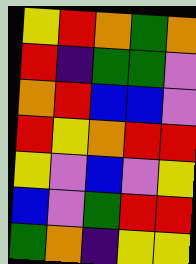[["yellow", "red", "orange", "green", "orange"], ["red", "indigo", "green", "green", "violet"], ["orange", "red", "blue", "blue", "violet"], ["red", "yellow", "orange", "red", "red"], ["yellow", "violet", "blue", "violet", "yellow"], ["blue", "violet", "green", "red", "red"], ["green", "orange", "indigo", "yellow", "yellow"]]